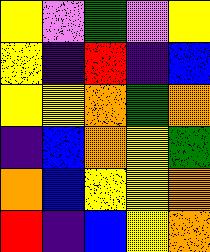[["yellow", "violet", "green", "violet", "yellow"], ["yellow", "indigo", "red", "indigo", "blue"], ["yellow", "yellow", "orange", "green", "orange"], ["indigo", "blue", "orange", "yellow", "green"], ["orange", "blue", "yellow", "yellow", "orange"], ["red", "indigo", "blue", "yellow", "orange"]]